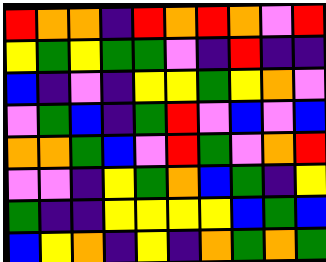[["red", "orange", "orange", "indigo", "red", "orange", "red", "orange", "violet", "red"], ["yellow", "green", "yellow", "green", "green", "violet", "indigo", "red", "indigo", "indigo"], ["blue", "indigo", "violet", "indigo", "yellow", "yellow", "green", "yellow", "orange", "violet"], ["violet", "green", "blue", "indigo", "green", "red", "violet", "blue", "violet", "blue"], ["orange", "orange", "green", "blue", "violet", "red", "green", "violet", "orange", "red"], ["violet", "violet", "indigo", "yellow", "green", "orange", "blue", "green", "indigo", "yellow"], ["green", "indigo", "indigo", "yellow", "yellow", "yellow", "yellow", "blue", "green", "blue"], ["blue", "yellow", "orange", "indigo", "yellow", "indigo", "orange", "green", "orange", "green"]]